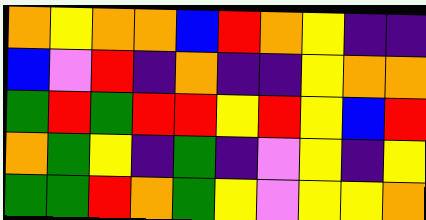[["orange", "yellow", "orange", "orange", "blue", "red", "orange", "yellow", "indigo", "indigo"], ["blue", "violet", "red", "indigo", "orange", "indigo", "indigo", "yellow", "orange", "orange"], ["green", "red", "green", "red", "red", "yellow", "red", "yellow", "blue", "red"], ["orange", "green", "yellow", "indigo", "green", "indigo", "violet", "yellow", "indigo", "yellow"], ["green", "green", "red", "orange", "green", "yellow", "violet", "yellow", "yellow", "orange"]]